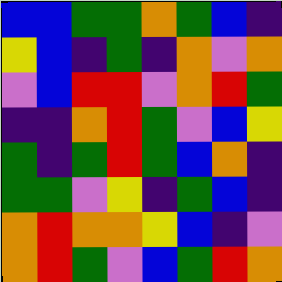[["blue", "blue", "green", "green", "orange", "green", "blue", "indigo"], ["yellow", "blue", "indigo", "green", "indigo", "orange", "violet", "orange"], ["violet", "blue", "red", "red", "violet", "orange", "red", "green"], ["indigo", "indigo", "orange", "red", "green", "violet", "blue", "yellow"], ["green", "indigo", "green", "red", "green", "blue", "orange", "indigo"], ["green", "green", "violet", "yellow", "indigo", "green", "blue", "indigo"], ["orange", "red", "orange", "orange", "yellow", "blue", "indigo", "violet"], ["orange", "red", "green", "violet", "blue", "green", "red", "orange"]]